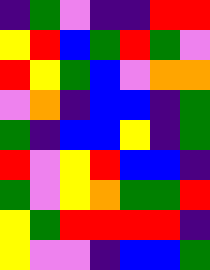[["indigo", "green", "violet", "indigo", "indigo", "red", "red"], ["yellow", "red", "blue", "green", "red", "green", "violet"], ["red", "yellow", "green", "blue", "violet", "orange", "orange"], ["violet", "orange", "indigo", "blue", "blue", "indigo", "green"], ["green", "indigo", "blue", "blue", "yellow", "indigo", "green"], ["red", "violet", "yellow", "red", "blue", "blue", "indigo"], ["green", "violet", "yellow", "orange", "green", "green", "red"], ["yellow", "green", "red", "red", "red", "red", "indigo"], ["yellow", "violet", "violet", "indigo", "blue", "blue", "green"]]